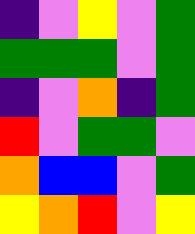[["indigo", "violet", "yellow", "violet", "green"], ["green", "green", "green", "violet", "green"], ["indigo", "violet", "orange", "indigo", "green"], ["red", "violet", "green", "green", "violet"], ["orange", "blue", "blue", "violet", "green"], ["yellow", "orange", "red", "violet", "yellow"]]